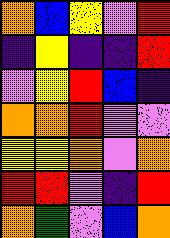[["orange", "blue", "yellow", "violet", "red"], ["indigo", "yellow", "indigo", "indigo", "red"], ["violet", "yellow", "red", "blue", "indigo"], ["orange", "orange", "red", "violet", "violet"], ["yellow", "yellow", "orange", "violet", "orange"], ["red", "red", "violet", "indigo", "red"], ["orange", "green", "violet", "blue", "orange"]]